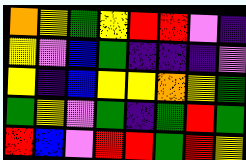[["orange", "yellow", "green", "yellow", "red", "red", "violet", "indigo"], ["yellow", "violet", "blue", "green", "indigo", "indigo", "indigo", "violet"], ["yellow", "indigo", "blue", "yellow", "yellow", "orange", "yellow", "green"], ["green", "yellow", "violet", "green", "indigo", "green", "red", "green"], ["red", "blue", "violet", "red", "red", "green", "red", "yellow"]]